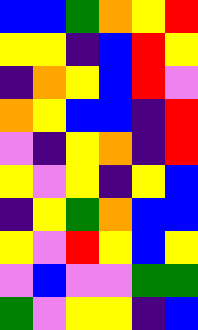[["blue", "blue", "green", "orange", "yellow", "red"], ["yellow", "yellow", "indigo", "blue", "red", "yellow"], ["indigo", "orange", "yellow", "blue", "red", "violet"], ["orange", "yellow", "blue", "blue", "indigo", "red"], ["violet", "indigo", "yellow", "orange", "indigo", "red"], ["yellow", "violet", "yellow", "indigo", "yellow", "blue"], ["indigo", "yellow", "green", "orange", "blue", "blue"], ["yellow", "violet", "red", "yellow", "blue", "yellow"], ["violet", "blue", "violet", "violet", "green", "green"], ["green", "violet", "yellow", "yellow", "indigo", "blue"]]